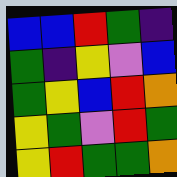[["blue", "blue", "red", "green", "indigo"], ["green", "indigo", "yellow", "violet", "blue"], ["green", "yellow", "blue", "red", "orange"], ["yellow", "green", "violet", "red", "green"], ["yellow", "red", "green", "green", "orange"]]